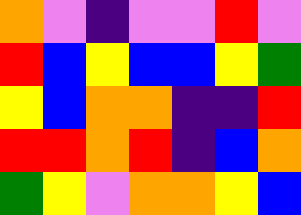[["orange", "violet", "indigo", "violet", "violet", "red", "violet"], ["red", "blue", "yellow", "blue", "blue", "yellow", "green"], ["yellow", "blue", "orange", "orange", "indigo", "indigo", "red"], ["red", "red", "orange", "red", "indigo", "blue", "orange"], ["green", "yellow", "violet", "orange", "orange", "yellow", "blue"]]